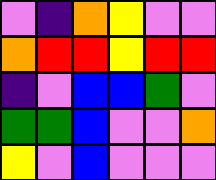[["violet", "indigo", "orange", "yellow", "violet", "violet"], ["orange", "red", "red", "yellow", "red", "red"], ["indigo", "violet", "blue", "blue", "green", "violet"], ["green", "green", "blue", "violet", "violet", "orange"], ["yellow", "violet", "blue", "violet", "violet", "violet"]]